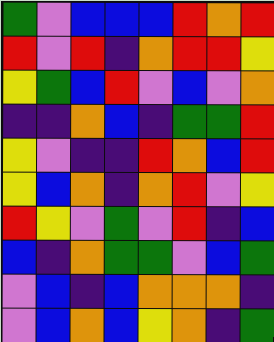[["green", "violet", "blue", "blue", "blue", "red", "orange", "red"], ["red", "violet", "red", "indigo", "orange", "red", "red", "yellow"], ["yellow", "green", "blue", "red", "violet", "blue", "violet", "orange"], ["indigo", "indigo", "orange", "blue", "indigo", "green", "green", "red"], ["yellow", "violet", "indigo", "indigo", "red", "orange", "blue", "red"], ["yellow", "blue", "orange", "indigo", "orange", "red", "violet", "yellow"], ["red", "yellow", "violet", "green", "violet", "red", "indigo", "blue"], ["blue", "indigo", "orange", "green", "green", "violet", "blue", "green"], ["violet", "blue", "indigo", "blue", "orange", "orange", "orange", "indigo"], ["violet", "blue", "orange", "blue", "yellow", "orange", "indigo", "green"]]